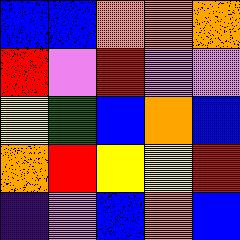[["blue", "blue", "orange", "orange", "orange"], ["red", "violet", "red", "violet", "violet"], ["yellow", "green", "blue", "orange", "blue"], ["orange", "red", "yellow", "yellow", "red"], ["indigo", "violet", "blue", "orange", "blue"]]